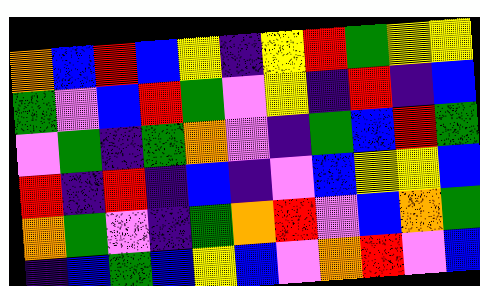[["orange", "blue", "red", "blue", "yellow", "indigo", "yellow", "red", "green", "yellow", "yellow"], ["green", "violet", "blue", "red", "green", "violet", "yellow", "indigo", "red", "indigo", "blue"], ["violet", "green", "indigo", "green", "orange", "violet", "indigo", "green", "blue", "red", "green"], ["red", "indigo", "red", "indigo", "blue", "indigo", "violet", "blue", "yellow", "yellow", "blue"], ["orange", "green", "violet", "indigo", "green", "orange", "red", "violet", "blue", "orange", "green"], ["indigo", "blue", "green", "blue", "yellow", "blue", "violet", "orange", "red", "violet", "blue"]]